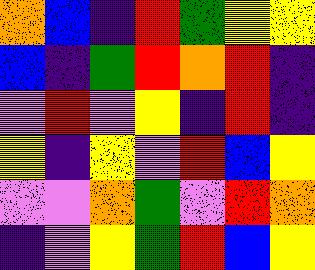[["orange", "blue", "indigo", "red", "green", "yellow", "yellow"], ["blue", "indigo", "green", "red", "orange", "red", "indigo"], ["violet", "red", "violet", "yellow", "indigo", "red", "indigo"], ["yellow", "indigo", "yellow", "violet", "red", "blue", "yellow"], ["violet", "violet", "orange", "green", "violet", "red", "orange"], ["indigo", "violet", "yellow", "green", "red", "blue", "yellow"]]